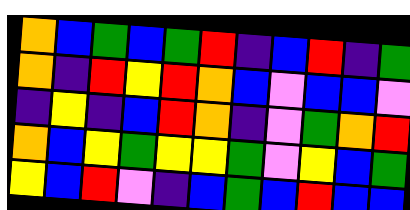[["orange", "blue", "green", "blue", "green", "red", "indigo", "blue", "red", "indigo", "green"], ["orange", "indigo", "red", "yellow", "red", "orange", "blue", "violet", "blue", "blue", "violet"], ["indigo", "yellow", "indigo", "blue", "red", "orange", "indigo", "violet", "green", "orange", "red"], ["orange", "blue", "yellow", "green", "yellow", "yellow", "green", "violet", "yellow", "blue", "green"], ["yellow", "blue", "red", "violet", "indigo", "blue", "green", "blue", "red", "blue", "blue"]]